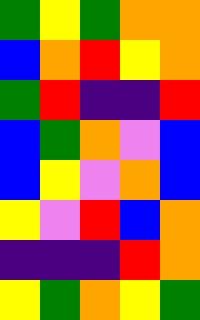[["green", "yellow", "green", "orange", "orange"], ["blue", "orange", "red", "yellow", "orange"], ["green", "red", "indigo", "indigo", "red"], ["blue", "green", "orange", "violet", "blue"], ["blue", "yellow", "violet", "orange", "blue"], ["yellow", "violet", "red", "blue", "orange"], ["indigo", "indigo", "indigo", "red", "orange"], ["yellow", "green", "orange", "yellow", "green"]]